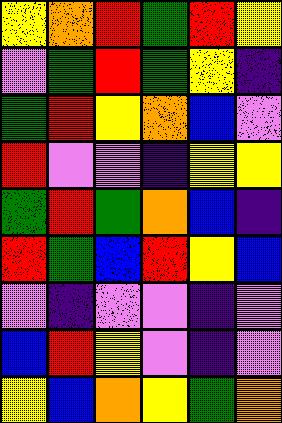[["yellow", "orange", "red", "green", "red", "yellow"], ["violet", "green", "red", "green", "yellow", "indigo"], ["green", "red", "yellow", "orange", "blue", "violet"], ["red", "violet", "violet", "indigo", "yellow", "yellow"], ["green", "red", "green", "orange", "blue", "indigo"], ["red", "green", "blue", "red", "yellow", "blue"], ["violet", "indigo", "violet", "violet", "indigo", "violet"], ["blue", "red", "yellow", "violet", "indigo", "violet"], ["yellow", "blue", "orange", "yellow", "green", "orange"]]